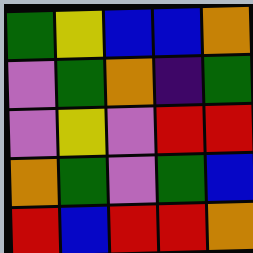[["green", "yellow", "blue", "blue", "orange"], ["violet", "green", "orange", "indigo", "green"], ["violet", "yellow", "violet", "red", "red"], ["orange", "green", "violet", "green", "blue"], ["red", "blue", "red", "red", "orange"]]